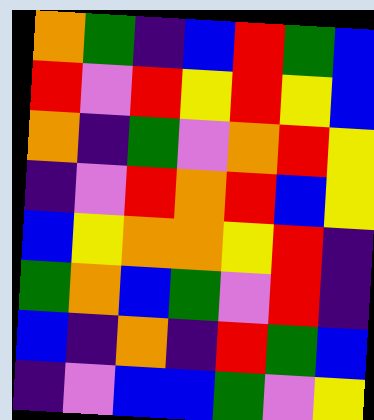[["orange", "green", "indigo", "blue", "red", "green", "blue"], ["red", "violet", "red", "yellow", "red", "yellow", "blue"], ["orange", "indigo", "green", "violet", "orange", "red", "yellow"], ["indigo", "violet", "red", "orange", "red", "blue", "yellow"], ["blue", "yellow", "orange", "orange", "yellow", "red", "indigo"], ["green", "orange", "blue", "green", "violet", "red", "indigo"], ["blue", "indigo", "orange", "indigo", "red", "green", "blue"], ["indigo", "violet", "blue", "blue", "green", "violet", "yellow"]]